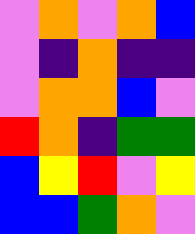[["violet", "orange", "violet", "orange", "blue"], ["violet", "indigo", "orange", "indigo", "indigo"], ["violet", "orange", "orange", "blue", "violet"], ["red", "orange", "indigo", "green", "green"], ["blue", "yellow", "red", "violet", "yellow"], ["blue", "blue", "green", "orange", "violet"]]